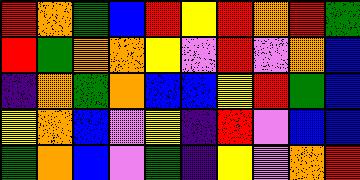[["red", "orange", "green", "blue", "red", "yellow", "red", "orange", "red", "green"], ["red", "green", "orange", "orange", "yellow", "violet", "red", "violet", "orange", "blue"], ["indigo", "orange", "green", "orange", "blue", "blue", "yellow", "red", "green", "blue"], ["yellow", "orange", "blue", "violet", "yellow", "indigo", "red", "violet", "blue", "blue"], ["green", "orange", "blue", "violet", "green", "indigo", "yellow", "violet", "orange", "red"]]